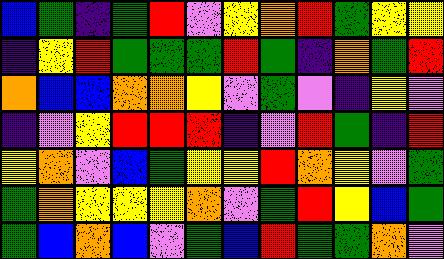[["blue", "green", "indigo", "green", "red", "violet", "yellow", "orange", "red", "green", "yellow", "yellow"], ["indigo", "yellow", "red", "green", "green", "green", "red", "green", "indigo", "orange", "green", "red"], ["orange", "blue", "blue", "orange", "orange", "yellow", "violet", "green", "violet", "indigo", "yellow", "violet"], ["indigo", "violet", "yellow", "red", "red", "red", "indigo", "violet", "red", "green", "indigo", "red"], ["yellow", "orange", "violet", "blue", "green", "yellow", "yellow", "red", "orange", "yellow", "violet", "green"], ["green", "orange", "yellow", "yellow", "yellow", "orange", "violet", "green", "red", "yellow", "blue", "green"], ["green", "blue", "orange", "blue", "violet", "green", "blue", "red", "green", "green", "orange", "violet"]]